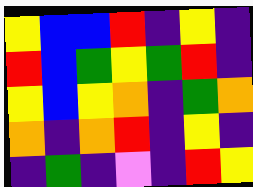[["yellow", "blue", "blue", "red", "indigo", "yellow", "indigo"], ["red", "blue", "green", "yellow", "green", "red", "indigo"], ["yellow", "blue", "yellow", "orange", "indigo", "green", "orange"], ["orange", "indigo", "orange", "red", "indigo", "yellow", "indigo"], ["indigo", "green", "indigo", "violet", "indigo", "red", "yellow"]]